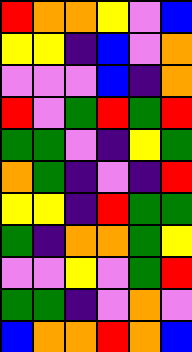[["red", "orange", "orange", "yellow", "violet", "blue"], ["yellow", "yellow", "indigo", "blue", "violet", "orange"], ["violet", "violet", "violet", "blue", "indigo", "orange"], ["red", "violet", "green", "red", "green", "red"], ["green", "green", "violet", "indigo", "yellow", "green"], ["orange", "green", "indigo", "violet", "indigo", "red"], ["yellow", "yellow", "indigo", "red", "green", "green"], ["green", "indigo", "orange", "orange", "green", "yellow"], ["violet", "violet", "yellow", "violet", "green", "red"], ["green", "green", "indigo", "violet", "orange", "violet"], ["blue", "orange", "orange", "red", "orange", "blue"]]